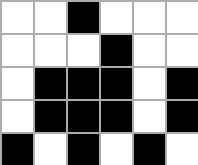[["white", "white", "black", "white", "white", "white"], ["white", "white", "white", "black", "white", "white"], ["white", "black", "black", "black", "white", "black"], ["white", "black", "black", "black", "white", "black"], ["black", "white", "black", "white", "black", "white"]]